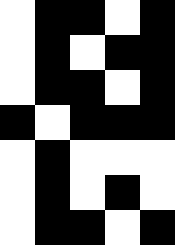[["white", "black", "black", "white", "black"], ["white", "black", "white", "black", "black"], ["white", "black", "black", "white", "black"], ["black", "white", "black", "black", "black"], ["white", "black", "white", "white", "white"], ["white", "black", "white", "black", "white"], ["white", "black", "black", "white", "black"]]